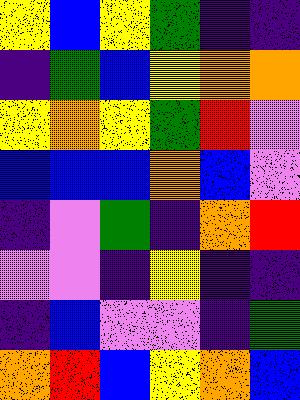[["yellow", "blue", "yellow", "green", "indigo", "indigo"], ["indigo", "green", "blue", "yellow", "orange", "orange"], ["yellow", "orange", "yellow", "green", "red", "violet"], ["blue", "blue", "blue", "orange", "blue", "violet"], ["indigo", "violet", "green", "indigo", "orange", "red"], ["violet", "violet", "indigo", "yellow", "indigo", "indigo"], ["indigo", "blue", "violet", "violet", "indigo", "green"], ["orange", "red", "blue", "yellow", "orange", "blue"]]